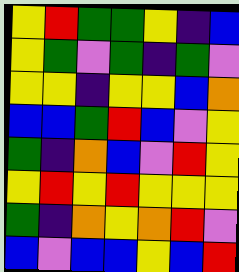[["yellow", "red", "green", "green", "yellow", "indigo", "blue"], ["yellow", "green", "violet", "green", "indigo", "green", "violet"], ["yellow", "yellow", "indigo", "yellow", "yellow", "blue", "orange"], ["blue", "blue", "green", "red", "blue", "violet", "yellow"], ["green", "indigo", "orange", "blue", "violet", "red", "yellow"], ["yellow", "red", "yellow", "red", "yellow", "yellow", "yellow"], ["green", "indigo", "orange", "yellow", "orange", "red", "violet"], ["blue", "violet", "blue", "blue", "yellow", "blue", "red"]]